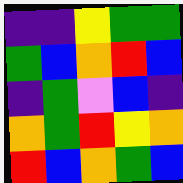[["indigo", "indigo", "yellow", "green", "green"], ["green", "blue", "orange", "red", "blue"], ["indigo", "green", "violet", "blue", "indigo"], ["orange", "green", "red", "yellow", "orange"], ["red", "blue", "orange", "green", "blue"]]